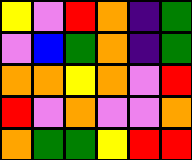[["yellow", "violet", "red", "orange", "indigo", "green"], ["violet", "blue", "green", "orange", "indigo", "green"], ["orange", "orange", "yellow", "orange", "violet", "red"], ["red", "violet", "orange", "violet", "violet", "orange"], ["orange", "green", "green", "yellow", "red", "red"]]